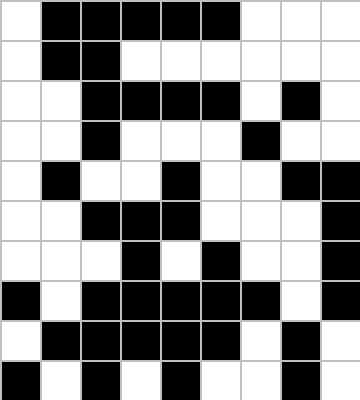[["white", "black", "black", "black", "black", "black", "white", "white", "white"], ["white", "black", "black", "white", "white", "white", "white", "white", "white"], ["white", "white", "black", "black", "black", "black", "white", "black", "white"], ["white", "white", "black", "white", "white", "white", "black", "white", "white"], ["white", "black", "white", "white", "black", "white", "white", "black", "black"], ["white", "white", "black", "black", "black", "white", "white", "white", "black"], ["white", "white", "white", "black", "white", "black", "white", "white", "black"], ["black", "white", "black", "black", "black", "black", "black", "white", "black"], ["white", "black", "black", "black", "black", "black", "white", "black", "white"], ["black", "white", "black", "white", "black", "white", "white", "black", "white"]]